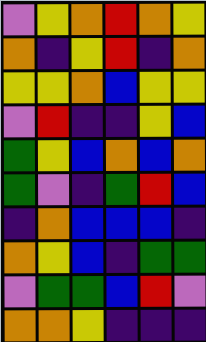[["violet", "yellow", "orange", "red", "orange", "yellow"], ["orange", "indigo", "yellow", "red", "indigo", "orange"], ["yellow", "yellow", "orange", "blue", "yellow", "yellow"], ["violet", "red", "indigo", "indigo", "yellow", "blue"], ["green", "yellow", "blue", "orange", "blue", "orange"], ["green", "violet", "indigo", "green", "red", "blue"], ["indigo", "orange", "blue", "blue", "blue", "indigo"], ["orange", "yellow", "blue", "indigo", "green", "green"], ["violet", "green", "green", "blue", "red", "violet"], ["orange", "orange", "yellow", "indigo", "indigo", "indigo"]]